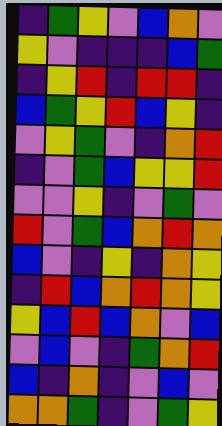[["indigo", "green", "yellow", "violet", "blue", "orange", "violet"], ["yellow", "violet", "indigo", "indigo", "indigo", "blue", "green"], ["indigo", "yellow", "red", "indigo", "red", "red", "indigo"], ["blue", "green", "yellow", "red", "blue", "yellow", "indigo"], ["violet", "yellow", "green", "violet", "indigo", "orange", "red"], ["indigo", "violet", "green", "blue", "yellow", "yellow", "red"], ["violet", "violet", "yellow", "indigo", "violet", "green", "violet"], ["red", "violet", "green", "blue", "orange", "red", "orange"], ["blue", "violet", "indigo", "yellow", "indigo", "orange", "yellow"], ["indigo", "red", "blue", "orange", "red", "orange", "yellow"], ["yellow", "blue", "red", "blue", "orange", "violet", "blue"], ["violet", "blue", "violet", "indigo", "green", "orange", "red"], ["blue", "indigo", "orange", "indigo", "violet", "blue", "violet"], ["orange", "orange", "green", "indigo", "violet", "green", "yellow"]]